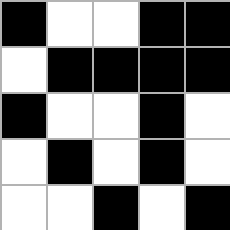[["black", "white", "white", "black", "black"], ["white", "black", "black", "black", "black"], ["black", "white", "white", "black", "white"], ["white", "black", "white", "black", "white"], ["white", "white", "black", "white", "black"]]